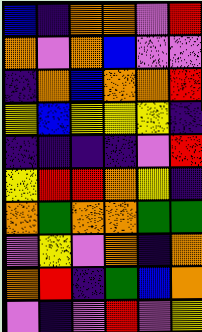[["blue", "indigo", "orange", "orange", "violet", "red"], ["orange", "violet", "orange", "blue", "violet", "violet"], ["indigo", "orange", "blue", "orange", "orange", "red"], ["yellow", "blue", "yellow", "yellow", "yellow", "indigo"], ["indigo", "indigo", "indigo", "indigo", "violet", "red"], ["yellow", "red", "red", "orange", "yellow", "indigo"], ["orange", "green", "orange", "orange", "green", "green"], ["violet", "yellow", "violet", "orange", "indigo", "orange"], ["orange", "red", "indigo", "green", "blue", "orange"], ["violet", "indigo", "violet", "red", "violet", "yellow"]]